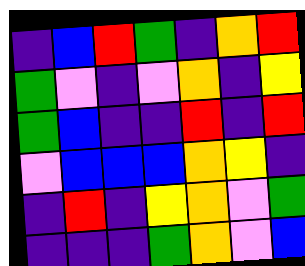[["indigo", "blue", "red", "green", "indigo", "orange", "red"], ["green", "violet", "indigo", "violet", "orange", "indigo", "yellow"], ["green", "blue", "indigo", "indigo", "red", "indigo", "red"], ["violet", "blue", "blue", "blue", "orange", "yellow", "indigo"], ["indigo", "red", "indigo", "yellow", "orange", "violet", "green"], ["indigo", "indigo", "indigo", "green", "orange", "violet", "blue"]]